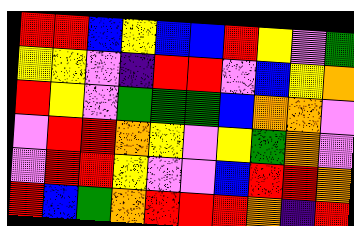[["red", "red", "blue", "yellow", "blue", "blue", "red", "yellow", "violet", "green"], ["yellow", "yellow", "violet", "indigo", "red", "red", "violet", "blue", "yellow", "orange"], ["red", "yellow", "violet", "green", "green", "green", "blue", "orange", "orange", "violet"], ["violet", "red", "red", "orange", "yellow", "violet", "yellow", "green", "orange", "violet"], ["violet", "red", "red", "yellow", "violet", "violet", "blue", "red", "red", "orange"], ["red", "blue", "green", "orange", "red", "red", "red", "orange", "indigo", "red"]]